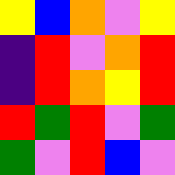[["yellow", "blue", "orange", "violet", "yellow"], ["indigo", "red", "violet", "orange", "red"], ["indigo", "red", "orange", "yellow", "red"], ["red", "green", "red", "violet", "green"], ["green", "violet", "red", "blue", "violet"]]